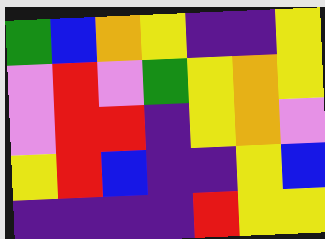[["green", "blue", "orange", "yellow", "indigo", "indigo", "yellow"], ["violet", "red", "violet", "green", "yellow", "orange", "yellow"], ["violet", "red", "red", "indigo", "yellow", "orange", "violet"], ["yellow", "red", "blue", "indigo", "indigo", "yellow", "blue"], ["indigo", "indigo", "indigo", "indigo", "red", "yellow", "yellow"]]